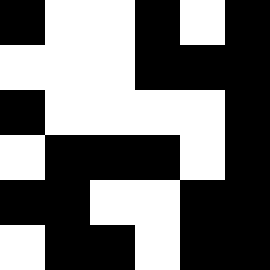[["black", "white", "white", "black", "white", "black"], ["white", "white", "white", "black", "black", "black"], ["black", "white", "white", "white", "white", "black"], ["white", "black", "black", "black", "white", "black"], ["black", "black", "white", "white", "black", "black"], ["white", "black", "black", "white", "black", "black"]]